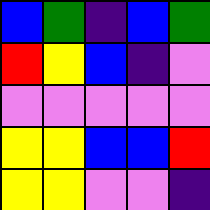[["blue", "green", "indigo", "blue", "green"], ["red", "yellow", "blue", "indigo", "violet"], ["violet", "violet", "violet", "violet", "violet"], ["yellow", "yellow", "blue", "blue", "red"], ["yellow", "yellow", "violet", "violet", "indigo"]]